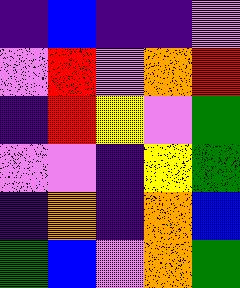[["indigo", "blue", "indigo", "indigo", "violet"], ["violet", "red", "violet", "orange", "red"], ["indigo", "red", "yellow", "violet", "green"], ["violet", "violet", "indigo", "yellow", "green"], ["indigo", "orange", "indigo", "orange", "blue"], ["green", "blue", "violet", "orange", "green"]]